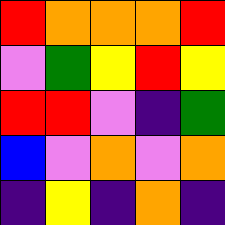[["red", "orange", "orange", "orange", "red"], ["violet", "green", "yellow", "red", "yellow"], ["red", "red", "violet", "indigo", "green"], ["blue", "violet", "orange", "violet", "orange"], ["indigo", "yellow", "indigo", "orange", "indigo"]]